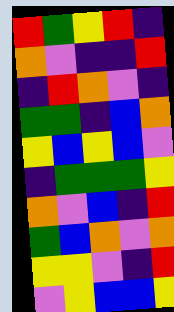[["red", "green", "yellow", "red", "indigo"], ["orange", "violet", "indigo", "indigo", "red"], ["indigo", "red", "orange", "violet", "indigo"], ["green", "green", "indigo", "blue", "orange"], ["yellow", "blue", "yellow", "blue", "violet"], ["indigo", "green", "green", "green", "yellow"], ["orange", "violet", "blue", "indigo", "red"], ["green", "blue", "orange", "violet", "orange"], ["yellow", "yellow", "violet", "indigo", "red"], ["violet", "yellow", "blue", "blue", "yellow"]]